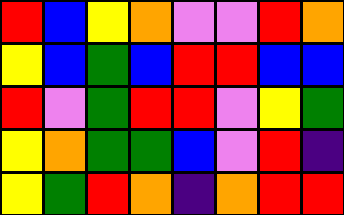[["red", "blue", "yellow", "orange", "violet", "violet", "red", "orange"], ["yellow", "blue", "green", "blue", "red", "red", "blue", "blue"], ["red", "violet", "green", "red", "red", "violet", "yellow", "green"], ["yellow", "orange", "green", "green", "blue", "violet", "red", "indigo"], ["yellow", "green", "red", "orange", "indigo", "orange", "red", "red"]]